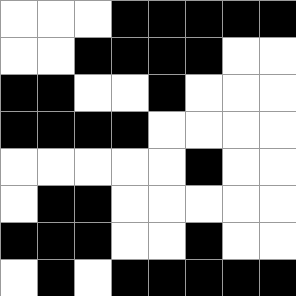[["white", "white", "white", "black", "black", "black", "black", "black"], ["white", "white", "black", "black", "black", "black", "white", "white"], ["black", "black", "white", "white", "black", "white", "white", "white"], ["black", "black", "black", "black", "white", "white", "white", "white"], ["white", "white", "white", "white", "white", "black", "white", "white"], ["white", "black", "black", "white", "white", "white", "white", "white"], ["black", "black", "black", "white", "white", "black", "white", "white"], ["white", "black", "white", "black", "black", "black", "black", "black"]]